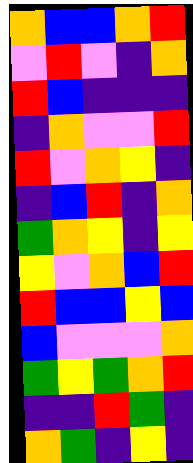[["orange", "blue", "blue", "orange", "red"], ["violet", "red", "violet", "indigo", "orange"], ["red", "blue", "indigo", "indigo", "indigo"], ["indigo", "orange", "violet", "violet", "red"], ["red", "violet", "orange", "yellow", "indigo"], ["indigo", "blue", "red", "indigo", "orange"], ["green", "orange", "yellow", "indigo", "yellow"], ["yellow", "violet", "orange", "blue", "red"], ["red", "blue", "blue", "yellow", "blue"], ["blue", "violet", "violet", "violet", "orange"], ["green", "yellow", "green", "orange", "red"], ["indigo", "indigo", "red", "green", "indigo"], ["orange", "green", "indigo", "yellow", "indigo"]]